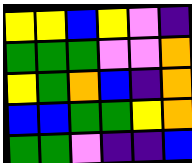[["yellow", "yellow", "blue", "yellow", "violet", "indigo"], ["green", "green", "green", "violet", "violet", "orange"], ["yellow", "green", "orange", "blue", "indigo", "orange"], ["blue", "blue", "green", "green", "yellow", "orange"], ["green", "green", "violet", "indigo", "indigo", "blue"]]